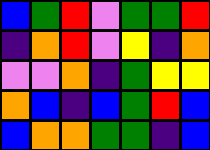[["blue", "green", "red", "violet", "green", "green", "red"], ["indigo", "orange", "red", "violet", "yellow", "indigo", "orange"], ["violet", "violet", "orange", "indigo", "green", "yellow", "yellow"], ["orange", "blue", "indigo", "blue", "green", "red", "blue"], ["blue", "orange", "orange", "green", "green", "indigo", "blue"]]